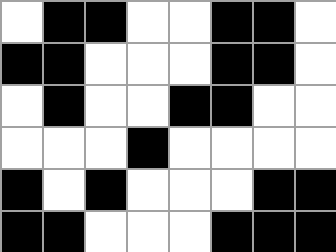[["white", "black", "black", "white", "white", "black", "black", "white"], ["black", "black", "white", "white", "white", "black", "black", "white"], ["white", "black", "white", "white", "black", "black", "white", "white"], ["white", "white", "white", "black", "white", "white", "white", "white"], ["black", "white", "black", "white", "white", "white", "black", "black"], ["black", "black", "white", "white", "white", "black", "black", "black"]]